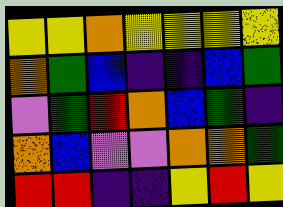[["yellow", "yellow", "orange", "yellow", "yellow", "yellow", "yellow"], ["orange", "green", "blue", "indigo", "indigo", "blue", "green"], ["violet", "green", "red", "orange", "blue", "green", "indigo"], ["orange", "blue", "violet", "violet", "orange", "orange", "green"], ["red", "red", "indigo", "indigo", "yellow", "red", "yellow"]]